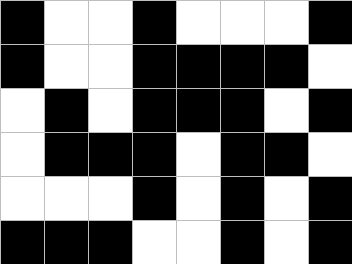[["black", "white", "white", "black", "white", "white", "white", "black"], ["black", "white", "white", "black", "black", "black", "black", "white"], ["white", "black", "white", "black", "black", "black", "white", "black"], ["white", "black", "black", "black", "white", "black", "black", "white"], ["white", "white", "white", "black", "white", "black", "white", "black"], ["black", "black", "black", "white", "white", "black", "white", "black"]]